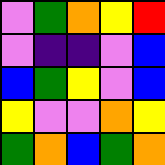[["violet", "green", "orange", "yellow", "red"], ["violet", "indigo", "indigo", "violet", "blue"], ["blue", "green", "yellow", "violet", "blue"], ["yellow", "violet", "violet", "orange", "yellow"], ["green", "orange", "blue", "green", "orange"]]